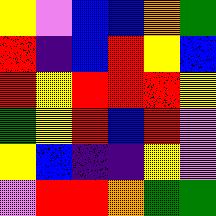[["yellow", "violet", "blue", "blue", "orange", "green"], ["red", "indigo", "blue", "red", "yellow", "blue"], ["red", "yellow", "red", "red", "red", "yellow"], ["green", "yellow", "red", "blue", "red", "violet"], ["yellow", "blue", "indigo", "indigo", "yellow", "violet"], ["violet", "red", "red", "orange", "green", "green"]]